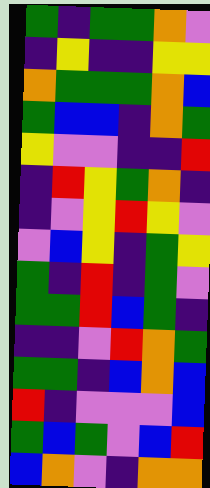[["green", "indigo", "green", "green", "orange", "violet"], ["indigo", "yellow", "indigo", "indigo", "yellow", "yellow"], ["orange", "green", "green", "green", "orange", "blue"], ["green", "blue", "blue", "indigo", "orange", "green"], ["yellow", "violet", "violet", "indigo", "indigo", "red"], ["indigo", "red", "yellow", "green", "orange", "indigo"], ["indigo", "violet", "yellow", "red", "yellow", "violet"], ["violet", "blue", "yellow", "indigo", "green", "yellow"], ["green", "indigo", "red", "indigo", "green", "violet"], ["green", "green", "red", "blue", "green", "indigo"], ["indigo", "indigo", "violet", "red", "orange", "green"], ["green", "green", "indigo", "blue", "orange", "blue"], ["red", "indigo", "violet", "violet", "violet", "blue"], ["green", "blue", "green", "violet", "blue", "red"], ["blue", "orange", "violet", "indigo", "orange", "orange"]]